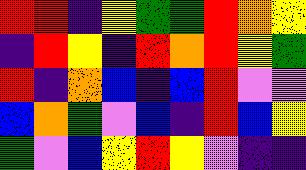[["red", "red", "indigo", "yellow", "green", "green", "red", "orange", "yellow"], ["indigo", "red", "yellow", "indigo", "red", "orange", "red", "yellow", "green"], ["red", "indigo", "orange", "blue", "indigo", "blue", "red", "violet", "violet"], ["blue", "orange", "green", "violet", "blue", "indigo", "red", "blue", "yellow"], ["green", "violet", "blue", "yellow", "red", "yellow", "violet", "indigo", "indigo"]]